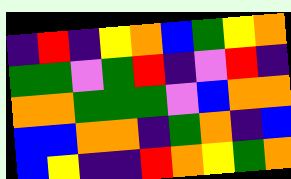[["indigo", "red", "indigo", "yellow", "orange", "blue", "green", "yellow", "orange"], ["green", "green", "violet", "green", "red", "indigo", "violet", "red", "indigo"], ["orange", "orange", "green", "green", "green", "violet", "blue", "orange", "orange"], ["blue", "blue", "orange", "orange", "indigo", "green", "orange", "indigo", "blue"], ["blue", "yellow", "indigo", "indigo", "red", "orange", "yellow", "green", "orange"]]